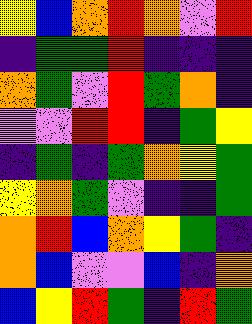[["yellow", "blue", "orange", "red", "orange", "violet", "red"], ["indigo", "green", "green", "red", "indigo", "indigo", "indigo"], ["orange", "green", "violet", "red", "green", "orange", "indigo"], ["violet", "violet", "red", "red", "indigo", "green", "yellow"], ["indigo", "green", "indigo", "green", "orange", "yellow", "green"], ["yellow", "orange", "green", "violet", "indigo", "indigo", "green"], ["orange", "red", "blue", "orange", "yellow", "green", "indigo"], ["orange", "blue", "violet", "violet", "blue", "indigo", "orange"], ["blue", "yellow", "red", "green", "indigo", "red", "green"]]